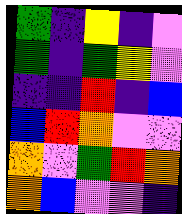[["green", "indigo", "yellow", "indigo", "violet"], ["green", "indigo", "green", "yellow", "violet"], ["indigo", "indigo", "red", "indigo", "blue"], ["blue", "red", "orange", "violet", "violet"], ["orange", "violet", "green", "red", "orange"], ["orange", "blue", "violet", "violet", "indigo"]]